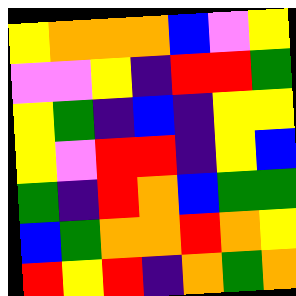[["yellow", "orange", "orange", "orange", "blue", "violet", "yellow"], ["violet", "violet", "yellow", "indigo", "red", "red", "green"], ["yellow", "green", "indigo", "blue", "indigo", "yellow", "yellow"], ["yellow", "violet", "red", "red", "indigo", "yellow", "blue"], ["green", "indigo", "red", "orange", "blue", "green", "green"], ["blue", "green", "orange", "orange", "red", "orange", "yellow"], ["red", "yellow", "red", "indigo", "orange", "green", "orange"]]